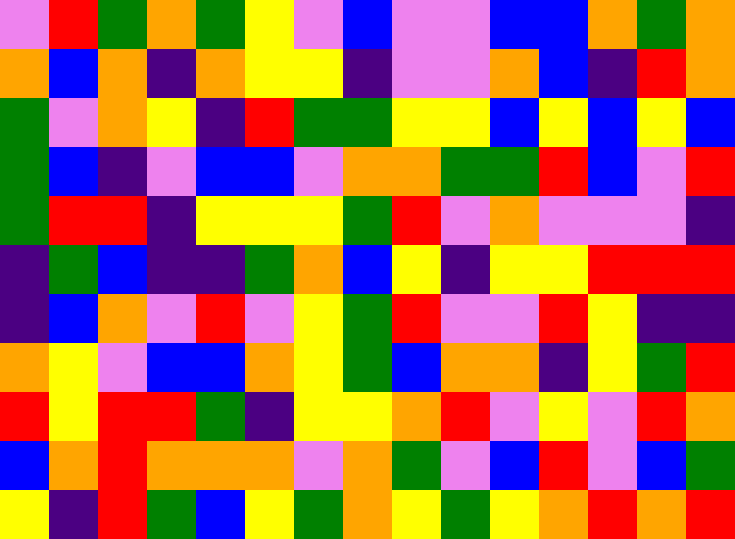[["violet", "red", "green", "orange", "green", "yellow", "violet", "blue", "violet", "violet", "blue", "blue", "orange", "green", "orange"], ["orange", "blue", "orange", "indigo", "orange", "yellow", "yellow", "indigo", "violet", "violet", "orange", "blue", "indigo", "red", "orange"], ["green", "violet", "orange", "yellow", "indigo", "red", "green", "green", "yellow", "yellow", "blue", "yellow", "blue", "yellow", "blue"], ["green", "blue", "indigo", "violet", "blue", "blue", "violet", "orange", "orange", "green", "green", "red", "blue", "violet", "red"], ["green", "red", "red", "indigo", "yellow", "yellow", "yellow", "green", "red", "violet", "orange", "violet", "violet", "violet", "indigo"], ["indigo", "green", "blue", "indigo", "indigo", "green", "orange", "blue", "yellow", "indigo", "yellow", "yellow", "red", "red", "red"], ["indigo", "blue", "orange", "violet", "red", "violet", "yellow", "green", "red", "violet", "violet", "red", "yellow", "indigo", "indigo"], ["orange", "yellow", "violet", "blue", "blue", "orange", "yellow", "green", "blue", "orange", "orange", "indigo", "yellow", "green", "red"], ["red", "yellow", "red", "red", "green", "indigo", "yellow", "yellow", "orange", "red", "violet", "yellow", "violet", "red", "orange"], ["blue", "orange", "red", "orange", "orange", "orange", "violet", "orange", "green", "violet", "blue", "red", "violet", "blue", "green"], ["yellow", "indigo", "red", "green", "blue", "yellow", "green", "orange", "yellow", "green", "yellow", "orange", "red", "orange", "red"]]